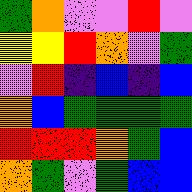[["green", "orange", "violet", "violet", "red", "violet"], ["yellow", "yellow", "red", "orange", "violet", "green"], ["violet", "red", "indigo", "blue", "indigo", "blue"], ["orange", "blue", "green", "green", "green", "green"], ["red", "red", "red", "orange", "green", "blue"], ["orange", "green", "violet", "green", "blue", "blue"]]